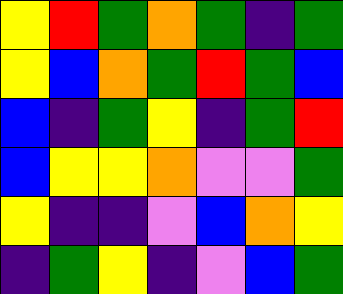[["yellow", "red", "green", "orange", "green", "indigo", "green"], ["yellow", "blue", "orange", "green", "red", "green", "blue"], ["blue", "indigo", "green", "yellow", "indigo", "green", "red"], ["blue", "yellow", "yellow", "orange", "violet", "violet", "green"], ["yellow", "indigo", "indigo", "violet", "blue", "orange", "yellow"], ["indigo", "green", "yellow", "indigo", "violet", "blue", "green"]]